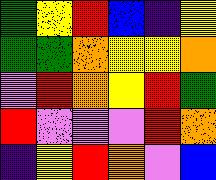[["green", "yellow", "red", "blue", "indigo", "yellow"], ["green", "green", "orange", "yellow", "yellow", "orange"], ["violet", "red", "orange", "yellow", "red", "green"], ["red", "violet", "violet", "violet", "red", "orange"], ["indigo", "yellow", "red", "orange", "violet", "blue"]]